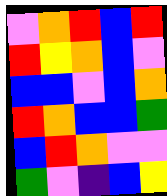[["violet", "orange", "red", "blue", "red"], ["red", "yellow", "orange", "blue", "violet"], ["blue", "blue", "violet", "blue", "orange"], ["red", "orange", "blue", "blue", "green"], ["blue", "red", "orange", "violet", "violet"], ["green", "violet", "indigo", "blue", "yellow"]]